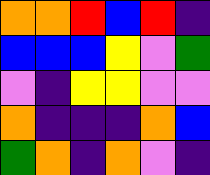[["orange", "orange", "red", "blue", "red", "indigo"], ["blue", "blue", "blue", "yellow", "violet", "green"], ["violet", "indigo", "yellow", "yellow", "violet", "violet"], ["orange", "indigo", "indigo", "indigo", "orange", "blue"], ["green", "orange", "indigo", "orange", "violet", "indigo"]]